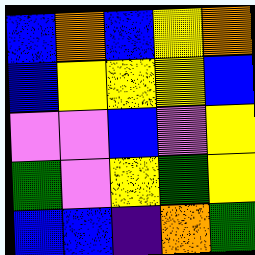[["blue", "orange", "blue", "yellow", "orange"], ["blue", "yellow", "yellow", "yellow", "blue"], ["violet", "violet", "blue", "violet", "yellow"], ["green", "violet", "yellow", "green", "yellow"], ["blue", "blue", "indigo", "orange", "green"]]